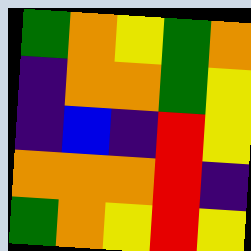[["green", "orange", "yellow", "green", "orange"], ["indigo", "orange", "orange", "green", "yellow"], ["indigo", "blue", "indigo", "red", "yellow"], ["orange", "orange", "orange", "red", "indigo"], ["green", "orange", "yellow", "red", "yellow"]]